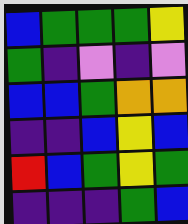[["blue", "green", "green", "green", "yellow"], ["green", "indigo", "violet", "indigo", "violet"], ["blue", "blue", "green", "orange", "orange"], ["indigo", "indigo", "blue", "yellow", "blue"], ["red", "blue", "green", "yellow", "green"], ["indigo", "indigo", "indigo", "green", "blue"]]